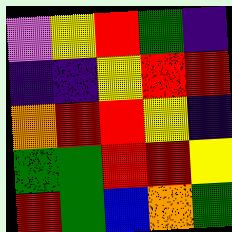[["violet", "yellow", "red", "green", "indigo"], ["indigo", "indigo", "yellow", "red", "red"], ["orange", "red", "red", "yellow", "indigo"], ["green", "green", "red", "red", "yellow"], ["red", "green", "blue", "orange", "green"]]